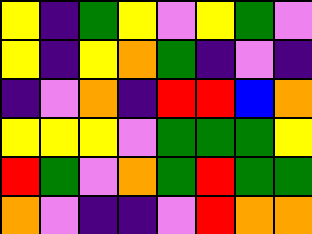[["yellow", "indigo", "green", "yellow", "violet", "yellow", "green", "violet"], ["yellow", "indigo", "yellow", "orange", "green", "indigo", "violet", "indigo"], ["indigo", "violet", "orange", "indigo", "red", "red", "blue", "orange"], ["yellow", "yellow", "yellow", "violet", "green", "green", "green", "yellow"], ["red", "green", "violet", "orange", "green", "red", "green", "green"], ["orange", "violet", "indigo", "indigo", "violet", "red", "orange", "orange"]]